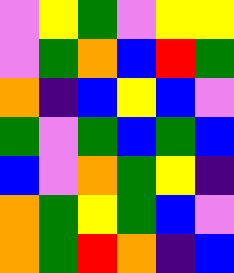[["violet", "yellow", "green", "violet", "yellow", "yellow"], ["violet", "green", "orange", "blue", "red", "green"], ["orange", "indigo", "blue", "yellow", "blue", "violet"], ["green", "violet", "green", "blue", "green", "blue"], ["blue", "violet", "orange", "green", "yellow", "indigo"], ["orange", "green", "yellow", "green", "blue", "violet"], ["orange", "green", "red", "orange", "indigo", "blue"]]